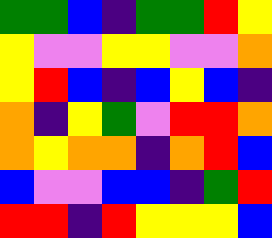[["green", "green", "blue", "indigo", "green", "green", "red", "yellow"], ["yellow", "violet", "violet", "yellow", "yellow", "violet", "violet", "orange"], ["yellow", "red", "blue", "indigo", "blue", "yellow", "blue", "indigo"], ["orange", "indigo", "yellow", "green", "violet", "red", "red", "orange"], ["orange", "yellow", "orange", "orange", "indigo", "orange", "red", "blue"], ["blue", "violet", "violet", "blue", "blue", "indigo", "green", "red"], ["red", "red", "indigo", "red", "yellow", "yellow", "yellow", "blue"]]